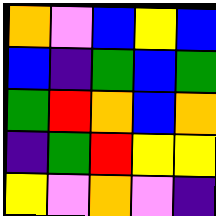[["orange", "violet", "blue", "yellow", "blue"], ["blue", "indigo", "green", "blue", "green"], ["green", "red", "orange", "blue", "orange"], ["indigo", "green", "red", "yellow", "yellow"], ["yellow", "violet", "orange", "violet", "indigo"]]